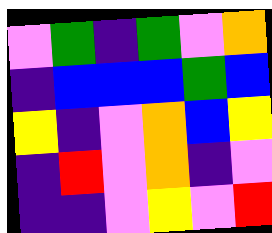[["violet", "green", "indigo", "green", "violet", "orange"], ["indigo", "blue", "blue", "blue", "green", "blue"], ["yellow", "indigo", "violet", "orange", "blue", "yellow"], ["indigo", "red", "violet", "orange", "indigo", "violet"], ["indigo", "indigo", "violet", "yellow", "violet", "red"]]